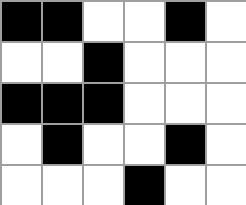[["black", "black", "white", "white", "black", "white"], ["white", "white", "black", "white", "white", "white"], ["black", "black", "black", "white", "white", "white"], ["white", "black", "white", "white", "black", "white"], ["white", "white", "white", "black", "white", "white"]]